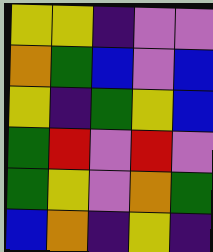[["yellow", "yellow", "indigo", "violet", "violet"], ["orange", "green", "blue", "violet", "blue"], ["yellow", "indigo", "green", "yellow", "blue"], ["green", "red", "violet", "red", "violet"], ["green", "yellow", "violet", "orange", "green"], ["blue", "orange", "indigo", "yellow", "indigo"]]